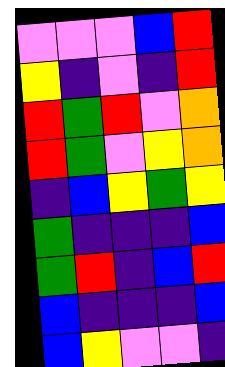[["violet", "violet", "violet", "blue", "red"], ["yellow", "indigo", "violet", "indigo", "red"], ["red", "green", "red", "violet", "orange"], ["red", "green", "violet", "yellow", "orange"], ["indigo", "blue", "yellow", "green", "yellow"], ["green", "indigo", "indigo", "indigo", "blue"], ["green", "red", "indigo", "blue", "red"], ["blue", "indigo", "indigo", "indigo", "blue"], ["blue", "yellow", "violet", "violet", "indigo"]]